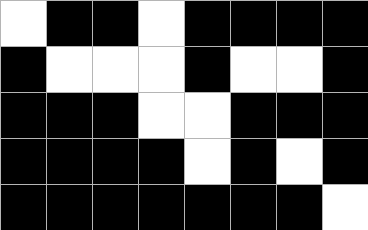[["white", "black", "black", "white", "black", "black", "black", "black"], ["black", "white", "white", "white", "black", "white", "white", "black"], ["black", "black", "black", "white", "white", "black", "black", "black"], ["black", "black", "black", "black", "white", "black", "white", "black"], ["black", "black", "black", "black", "black", "black", "black", "white"]]